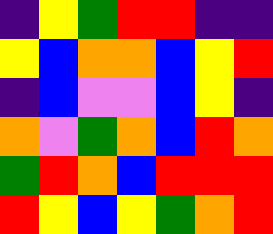[["indigo", "yellow", "green", "red", "red", "indigo", "indigo"], ["yellow", "blue", "orange", "orange", "blue", "yellow", "red"], ["indigo", "blue", "violet", "violet", "blue", "yellow", "indigo"], ["orange", "violet", "green", "orange", "blue", "red", "orange"], ["green", "red", "orange", "blue", "red", "red", "red"], ["red", "yellow", "blue", "yellow", "green", "orange", "red"]]